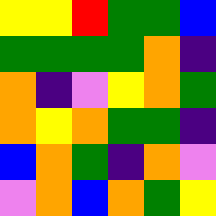[["yellow", "yellow", "red", "green", "green", "blue"], ["green", "green", "green", "green", "orange", "indigo"], ["orange", "indigo", "violet", "yellow", "orange", "green"], ["orange", "yellow", "orange", "green", "green", "indigo"], ["blue", "orange", "green", "indigo", "orange", "violet"], ["violet", "orange", "blue", "orange", "green", "yellow"]]